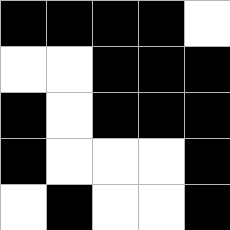[["black", "black", "black", "black", "white"], ["white", "white", "black", "black", "black"], ["black", "white", "black", "black", "black"], ["black", "white", "white", "white", "black"], ["white", "black", "white", "white", "black"]]